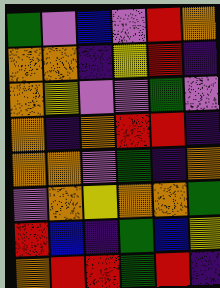[["green", "violet", "blue", "violet", "red", "orange"], ["orange", "orange", "indigo", "yellow", "red", "indigo"], ["orange", "yellow", "violet", "violet", "green", "violet"], ["orange", "indigo", "orange", "red", "red", "indigo"], ["orange", "orange", "violet", "green", "indigo", "orange"], ["violet", "orange", "yellow", "orange", "orange", "green"], ["red", "blue", "indigo", "green", "blue", "yellow"], ["orange", "red", "red", "green", "red", "indigo"]]